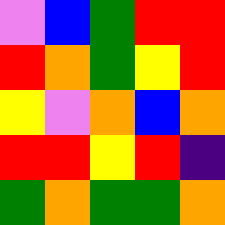[["violet", "blue", "green", "red", "red"], ["red", "orange", "green", "yellow", "red"], ["yellow", "violet", "orange", "blue", "orange"], ["red", "red", "yellow", "red", "indigo"], ["green", "orange", "green", "green", "orange"]]